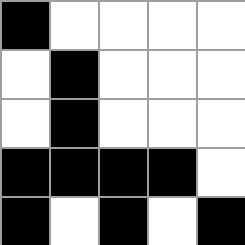[["black", "white", "white", "white", "white"], ["white", "black", "white", "white", "white"], ["white", "black", "white", "white", "white"], ["black", "black", "black", "black", "white"], ["black", "white", "black", "white", "black"]]